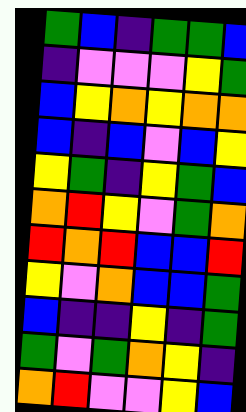[["green", "blue", "indigo", "green", "green", "blue"], ["indigo", "violet", "violet", "violet", "yellow", "green"], ["blue", "yellow", "orange", "yellow", "orange", "orange"], ["blue", "indigo", "blue", "violet", "blue", "yellow"], ["yellow", "green", "indigo", "yellow", "green", "blue"], ["orange", "red", "yellow", "violet", "green", "orange"], ["red", "orange", "red", "blue", "blue", "red"], ["yellow", "violet", "orange", "blue", "blue", "green"], ["blue", "indigo", "indigo", "yellow", "indigo", "green"], ["green", "violet", "green", "orange", "yellow", "indigo"], ["orange", "red", "violet", "violet", "yellow", "blue"]]